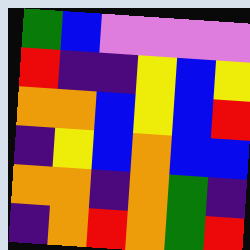[["green", "blue", "violet", "violet", "violet", "violet"], ["red", "indigo", "indigo", "yellow", "blue", "yellow"], ["orange", "orange", "blue", "yellow", "blue", "red"], ["indigo", "yellow", "blue", "orange", "blue", "blue"], ["orange", "orange", "indigo", "orange", "green", "indigo"], ["indigo", "orange", "red", "orange", "green", "red"]]